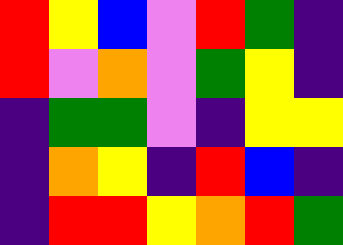[["red", "yellow", "blue", "violet", "red", "green", "indigo"], ["red", "violet", "orange", "violet", "green", "yellow", "indigo"], ["indigo", "green", "green", "violet", "indigo", "yellow", "yellow"], ["indigo", "orange", "yellow", "indigo", "red", "blue", "indigo"], ["indigo", "red", "red", "yellow", "orange", "red", "green"]]